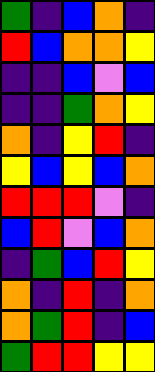[["green", "indigo", "blue", "orange", "indigo"], ["red", "blue", "orange", "orange", "yellow"], ["indigo", "indigo", "blue", "violet", "blue"], ["indigo", "indigo", "green", "orange", "yellow"], ["orange", "indigo", "yellow", "red", "indigo"], ["yellow", "blue", "yellow", "blue", "orange"], ["red", "red", "red", "violet", "indigo"], ["blue", "red", "violet", "blue", "orange"], ["indigo", "green", "blue", "red", "yellow"], ["orange", "indigo", "red", "indigo", "orange"], ["orange", "green", "red", "indigo", "blue"], ["green", "red", "red", "yellow", "yellow"]]